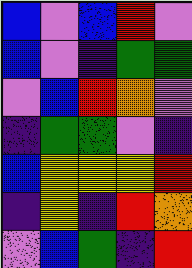[["blue", "violet", "blue", "red", "violet"], ["blue", "violet", "indigo", "green", "green"], ["violet", "blue", "red", "orange", "violet"], ["indigo", "green", "green", "violet", "indigo"], ["blue", "yellow", "yellow", "yellow", "red"], ["indigo", "yellow", "indigo", "red", "orange"], ["violet", "blue", "green", "indigo", "red"]]